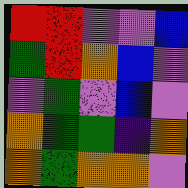[["red", "red", "violet", "violet", "blue"], ["green", "red", "orange", "blue", "violet"], ["violet", "green", "violet", "blue", "violet"], ["orange", "green", "green", "indigo", "orange"], ["orange", "green", "orange", "orange", "violet"]]